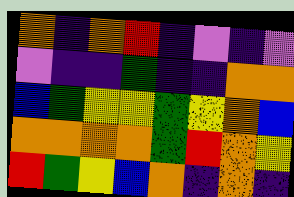[["orange", "indigo", "orange", "red", "indigo", "violet", "indigo", "violet"], ["violet", "indigo", "indigo", "green", "indigo", "indigo", "orange", "orange"], ["blue", "green", "yellow", "yellow", "green", "yellow", "orange", "blue"], ["orange", "orange", "orange", "orange", "green", "red", "orange", "yellow"], ["red", "green", "yellow", "blue", "orange", "indigo", "orange", "indigo"]]